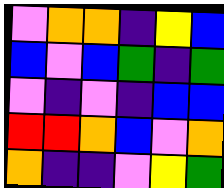[["violet", "orange", "orange", "indigo", "yellow", "blue"], ["blue", "violet", "blue", "green", "indigo", "green"], ["violet", "indigo", "violet", "indigo", "blue", "blue"], ["red", "red", "orange", "blue", "violet", "orange"], ["orange", "indigo", "indigo", "violet", "yellow", "green"]]